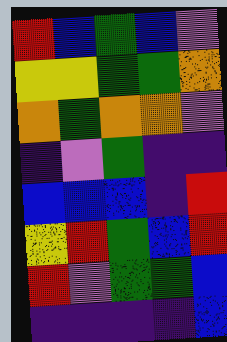[["red", "blue", "green", "blue", "violet"], ["yellow", "yellow", "green", "green", "orange"], ["orange", "green", "orange", "orange", "violet"], ["indigo", "violet", "green", "indigo", "indigo"], ["blue", "blue", "blue", "indigo", "red"], ["yellow", "red", "green", "blue", "red"], ["red", "violet", "green", "green", "blue"], ["indigo", "indigo", "indigo", "indigo", "blue"]]